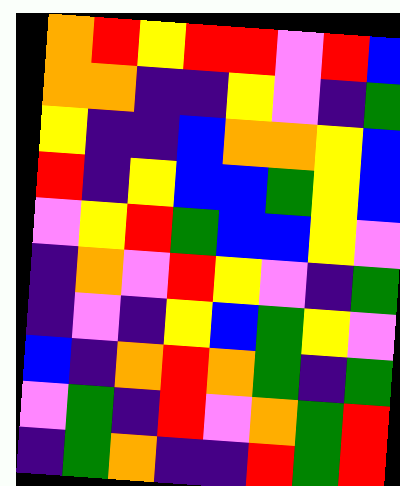[["orange", "red", "yellow", "red", "red", "violet", "red", "blue"], ["orange", "orange", "indigo", "indigo", "yellow", "violet", "indigo", "green"], ["yellow", "indigo", "indigo", "blue", "orange", "orange", "yellow", "blue"], ["red", "indigo", "yellow", "blue", "blue", "green", "yellow", "blue"], ["violet", "yellow", "red", "green", "blue", "blue", "yellow", "violet"], ["indigo", "orange", "violet", "red", "yellow", "violet", "indigo", "green"], ["indigo", "violet", "indigo", "yellow", "blue", "green", "yellow", "violet"], ["blue", "indigo", "orange", "red", "orange", "green", "indigo", "green"], ["violet", "green", "indigo", "red", "violet", "orange", "green", "red"], ["indigo", "green", "orange", "indigo", "indigo", "red", "green", "red"]]